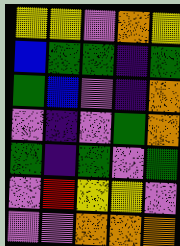[["yellow", "yellow", "violet", "orange", "yellow"], ["blue", "green", "green", "indigo", "green"], ["green", "blue", "violet", "indigo", "orange"], ["violet", "indigo", "violet", "green", "orange"], ["green", "indigo", "green", "violet", "green"], ["violet", "red", "yellow", "yellow", "violet"], ["violet", "violet", "orange", "orange", "orange"]]